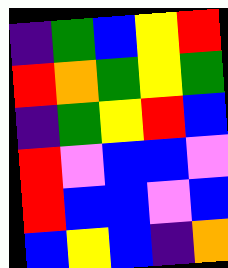[["indigo", "green", "blue", "yellow", "red"], ["red", "orange", "green", "yellow", "green"], ["indigo", "green", "yellow", "red", "blue"], ["red", "violet", "blue", "blue", "violet"], ["red", "blue", "blue", "violet", "blue"], ["blue", "yellow", "blue", "indigo", "orange"]]